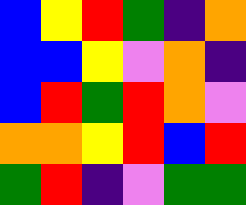[["blue", "yellow", "red", "green", "indigo", "orange"], ["blue", "blue", "yellow", "violet", "orange", "indigo"], ["blue", "red", "green", "red", "orange", "violet"], ["orange", "orange", "yellow", "red", "blue", "red"], ["green", "red", "indigo", "violet", "green", "green"]]